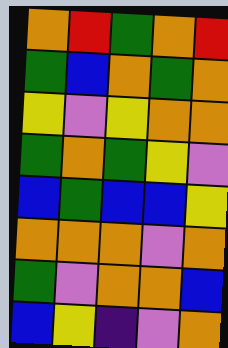[["orange", "red", "green", "orange", "red"], ["green", "blue", "orange", "green", "orange"], ["yellow", "violet", "yellow", "orange", "orange"], ["green", "orange", "green", "yellow", "violet"], ["blue", "green", "blue", "blue", "yellow"], ["orange", "orange", "orange", "violet", "orange"], ["green", "violet", "orange", "orange", "blue"], ["blue", "yellow", "indigo", "violet", "orange"]]